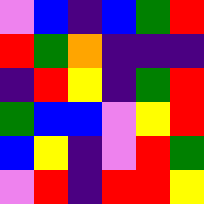[["violet", "blue", "indigo", "blue", "green", "red"], ["red", "green", "orange", "indigo", "indigo", "indigo"], ["indigo", "red", "yellow", "indigo", "green", "red"], ["green", "blue", "blue", "violet", "yellow", "red"], ["blue", "yellow", "indigo", "violet", "red", "green"], ["violet", "red", "indigo", "red", "red", "yellow"]]